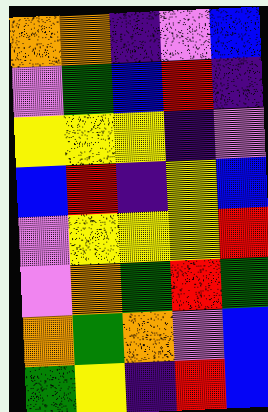[["orange", "orange", "indigo", "violet", "blue"], ["violet", "green", "blue", "red", "indigo"], ["yellow", "yellow", "yellow", "indigo", "violet"], ["blue", "red", "indigo", "yellow", "blue"], ["violet", "yellow", "yellow", "yellow", "red"], ["violet", "orange", "green", "red", "green"], ["orange", "green", "orange", "violet", "blue"], ["green", "yellow", "indigo", "red", "blue"]]